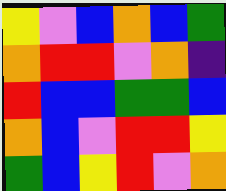[["yellow", "violet", "blue", "orange", "blue", "green"], ["orange", "red", "red", "violet", "orange", "indigo"], ["red", "blue", "blue", "green", "green", "blue"], ["orange", "blue", "violet", "red", "red", "yellow"], ["green", "blue", "yellow", "red", "violet", "orange"]]